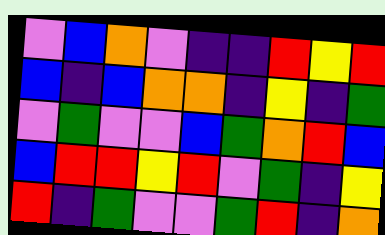[["violet", "blue", "orange", "violet", "indigo", "indigo", "red", "yellow", "red"], ["blue", "indigo", "blue", "orange", "orange", "indigo", "yellow", "indigo", "green"], ["violet", "green", "violet", "violet", "blue", "green", "orange", "red", "blue"], ["blue", "red", "red", "yellow", "red", "violet", "green", "indigo", "yellow"], ["red", "indigo", "green", "violet", "violet", "green", "red", "indigo", "orange"]]